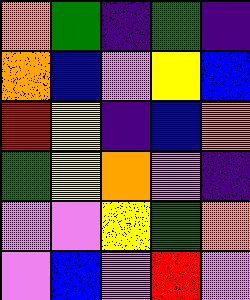[["orange", "green", "indigo", "green", "indigo"], ["orange", "blue", "violet", "yellow", "blue"], ["red", "yellow", "indigo", "blue", "orange"], ["green", "yellow", "orange", "violet", "indigo"], ["violet", "violet", "yellow", "green", "orange"], ["violet", "blue", "violet", "red", "violet"]]